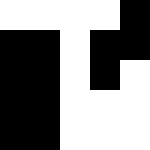[["white", "white", "white", "white", "black"], ["black", "black", "white", "black", "black"], ["black", "black", "white", "black", "white"], ["black", "black", "white", "white", "white"], ["black", "black", "white", "white", "white"]]